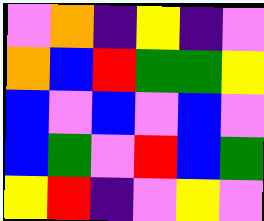[["violet", "orange", "indigo", "yellow", "indigo", "violet"], ["orange", "blue", "red", "green", "green", "yellow"], ["blue", "violet", "blue", "violet", "blue", "violet"], ["blue", "green", "violet", "red", "blue", "green"], ["yellow", "red", "indigo", "violet", "yellow", "violet"]]